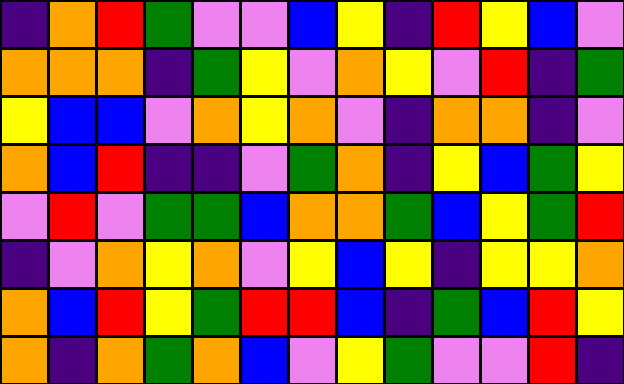[["indigo", "orange", "red", "green", "violet", "violet", "blue", "yellow", "indigo", "red", "yellow", "blue", "violet"], ["orange", "orange", "orange", "indigo", "green", "yellow", "violet", "orange", "yellow", "violet", "red", "indigo", "green"], ["yellow", "blue", "blue", "violet", "orange", "yellow", "orange", "violet", "indigo", "orange", "orange", "indigo", "violet"], ["orange", "blue", "red", "indigo", "indigo", "violet", "green", "orange", "indigo", "yellow", "blue", "green", "yellow"], ["violet", "red", "violet", "green", "green", "blue", "orange", "orange", "green", "blue", "yellow", "green", "red"], ["indigo", "violet", "orange", "yellow", "orange", "violet", "yellow", "blue", "yellow", "indigo", "yellow", "yellow", "orange"], ["orange", "blue", "red", "yellow", "green", "red", "red", "blue", "indigo", "green", "blue", "red", "yellow"], ["orange", "indigo", "orange", "green", "orange", "blue", "violet", "yellow", "green", "violet", "violet", "red", "indigo"]]